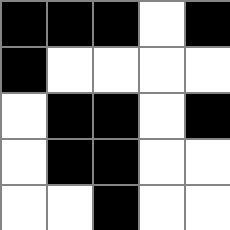[["black", "black", "black", "white", "black"], ["black", "white", "white", "white", "white"], ["white", "black", "black", "white", "black"], ["white", "black", "black", "white", "white"], ["white", "white", "black", "white", "white"]]